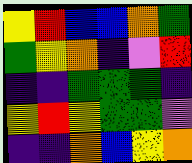[["yellow", "red", "blue", "blue", "orange", "green"], ["green", "yellow", "orange", "indigo", "violet", "red"], ["indigo", "indigo", "green", "green", "green", "indigo"], ["yellow", "red", "yellow", "green", "green", "violet"], ["indigo", "indigo", "orange", "blue", "yellow", "orange"]]